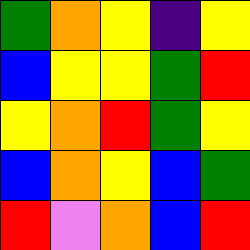[["green", "orange", "yellow", "indigo", "yellow"], ["blue", "yellow", "yellow", "green", "red"], ["yellow", "orange", "red", "green", "yellow"], ["blue", "orange", "yellow", "blue", "green"], ["red", "violet", "orange", "blue", "red"]]